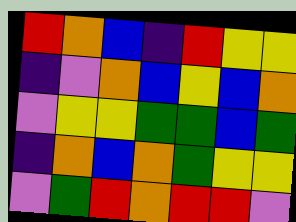[["red", "orange", "blue", "indigo", "red", "yellow", "yellow"], ["indigo", "violet", "orange", "blue", "yellow", "blue", "orange"], ["violet", "yellow", "yellow", "green", "green", "blue", "green"], ["indigo", "orange", "blue", "orange", "green", "yellow", "yellow"], ["violet", "green", "red", "orange", "red", "red", "violet"]]